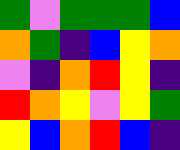[["green", "violet", "green", "green", "green", "blue"], ["orange", "green", "indigo", "blue", "yellow", "orange"], ["violet", "indigo", "orange", "red", "yellow", "indigo"], ["red", "orange", "yellow", "violet", "yellow", "green"], ["yellow", "blue", "orange", "red", "blue", "indigo"]]